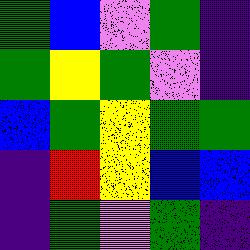[["green", "blue", "violet", "green", "indigo"], ["green", "yellow", "green", "violet", "indigo"], ["blue", "green", "yellow", "green", "green"], ["indigo", "red", "yellow", "blue", "blue"], ["indigo", "green", "violet", "green", "indigo"]]